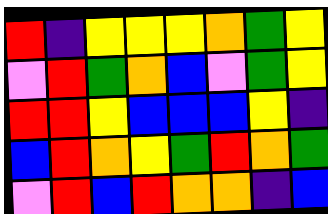[["red", "indigo", "yellow", "yellow", "yellow", "orange", "green", "yellow"], ["violet", "red", "green", "orange", "blue", "violet", "green", "yellow"], ["red", "red", "yellow", "blue", "blue", "blue", "yellow", "indigo"], ["blue", "red", "orange", "yellow", "green", "red", "orange", "green"], ["violet", "red", "blue", "red", "orange", "orange", "indigo", "blue"]]